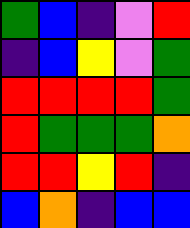[["green", "blue", "indigo", "violet", "red"], ["indigo", "blue", "yellow", "violet", "green"], ["red", "red", "red", "red", "green"], ["red", "green", "green", "green", "orange"], ["red", "red", "yellow", "red", "indigo"], ["blue", "orange", "indigo", "blue", "blue"]]